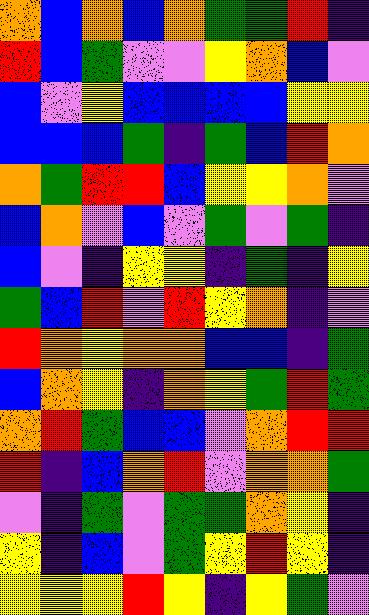[["orange", "blue", "orange", "blue", "orange", "green", "green", "red", "indigo"], ["red", "blue", "green", "violet", "violet", "yellow", "orange", "blue", "violet"], ["blue", "violet", "yellow", "blue", "blue", "blue", "blue", "yellow", "yellow"], ["blue", "blue", "blue", "green", "indigo", "green", "blue", "red", "orange"], ["orange", "green", "red", "red", "blue", "yellow", "yellow", "orange", "violet"], ["blue", "orange", "violet", "blue", "violet", "green", "violet", "green", "indigo"], ["blue", "violet", "indigo", "yellow", "yellow", "indigo", "green", "indigo", "yellow"], ["green", "blue", "red", "violet", "red", "yellow", "orange", "indigo", "violet"], ["red", "orange", "yellow", "orange", "orange", "blue", "blue", "indigo", "green"], ["blue", "orange", "yellow", "indigo", "orange", "yellow", "green", "red", "green"], ["orange", "red", "green", "blue", "blue", "violet", "orange", "red", "red"], ["red", "indigo", "blue", "orange", "red", "violet", "orange", "orange", "green"], ["violet", "indigo", "green", "violet", "green", "green", "orange", "yellow", "indigo"], ["yellow", "indigo", "blue", "violet", "green", "yellow", "red", "yellow", "indigo"], ["yellow", "yellow", "yellow", "red", "yellow", "indigo", "yellow", "green", "violet"]]